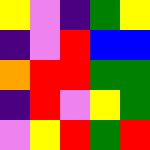[["yellow", "violet", "indigo", "green", "yellow"], ["indigo", "violet", "red", "blue", "blue"], ["orange", "red", "red", "green", "green"], ["indigo", "red", "violet", "yellow", "green"], ["violet", "yellow", "red", "green", "red"]]